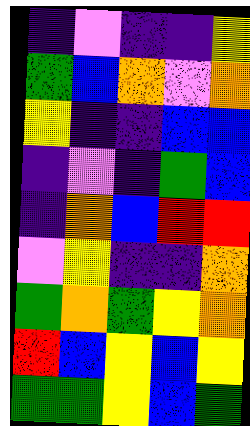[["indigo", "violet", "indigo", "indigo", "yellow"], ["green", "blue", "orange", "violet", "orange"], ["yellow", "indigo", "indigo", "blue", "blue"], ["indigo", "violet", "indigo", "green", "blue"], ["indigo", "orange", "blue", "red", "red"], ["violet", "yellow", "indigo", "indigo", "orange"], ["green", "orange", "green", "yellow", "orange"], ["red", "blue", "yellow", "blue", "yellow"], ["green", "green", "yellow", "blue", "green"]]